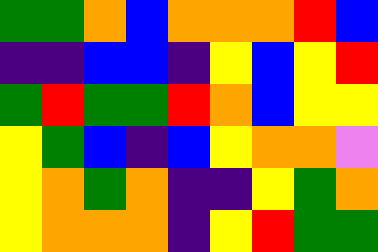[["green", "green", "orange", "blue", "orange", "orange", "orange", "red", "blue"], ["indigo", "indigo", "blue", "blue", "indigo", "yellow", "blue", "yellow", "red"], ["green", "red", "green", "green", "red", "orange", "blue", "yellow", "yellow"], ["yellow", "green", "blue", "indigo", "blue", "yellow", "orange", "orange", "violet"], ["yellow", "orange", "green", "orange", "indigo", "indigo", "yellow", "green", "orange"], ["yellow", "orange", "orange", "orange", "indigo", "yellow", "red", "green", "green"]]